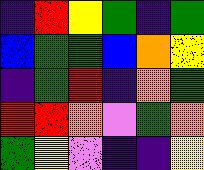[["indigo", "red", "yellow", "green", "indigo", "green"], ["blue", "green", "green", "blue", "orange", "yellow"], ["indigo", "green", "red", "indigo", "orange", "green"], ["red", "red", "orange", "violet", "green", "orange"], ["green", "yellow", "violet", "indigo", "indigo", "yellow"]]